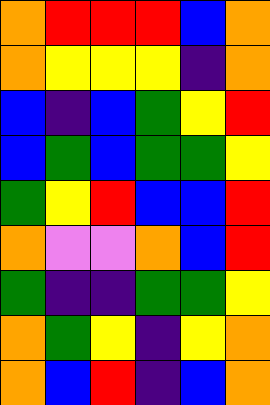[["orange", "red", "red", "red", "blue", "orange"], ["orange", "yellow", "yellow", "yellow", "indigo", "orange"], ["blue", "indigo", "blue", "green", "yellow", "red"], ["blue", "green", "blue", "green", "green", "yellow"], ["green", "yellow", "red", "blue", "blue", "red"], ["orange", "violet", "violet", "orange", "blue", "red"], ["green", "indigo", "indigo", "green", "green", "yellow"], ["orange", "green", "yellow", "indigo", "yellow", "orange"], ["orange", "blue", "red", "indigo", "blue", "orange"]]